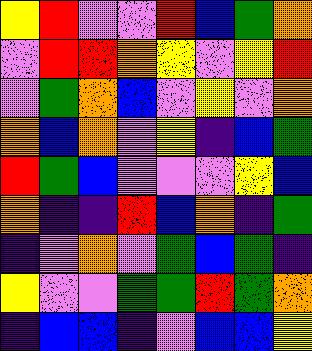[["yellow", "red", "violet", "violet", "red", "blue", "green", "orange"], ["violet", "red", "red", "orange", "yellow", "violet", "yellow", "red"], ["violet", "green", "orange", "blue", "violet", "yellow", "violet", "orange"], ["orange", "blue", "orange", "violet", "yellow", "indigo", "blue", "green"], ["red", "green", "blue", "violet", "violet", "violet", "yellow", "blue"], ["orange", "indigo", "indigo", "red", "blue", "orange", "indigo", "green"], ["indigo", "violet", "orange", "violet", "green", "blue", "green", "indigo"], ["yellow", "violet", "violet", "green", "green", "red", "green", "orange"], ["indigo", "blue", "blue", "indigo", "violet", "blue", "blue", "yellow"]]